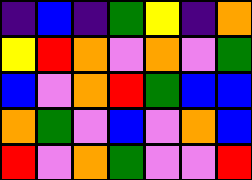[["indigo", "blue", "indigo", "green", "yellow", "indigo", "orange"], ["yellow", "red", "orange", "violet", "orange", "violet", "green"], ["blue", "violet", "orange", "red", "green", "blue", "blue"], ["orange", "green", "violet", "blue", "violet", "orange", "blue"], ["red", "violet", "orange", "green", "violet", "violet", "red"]]